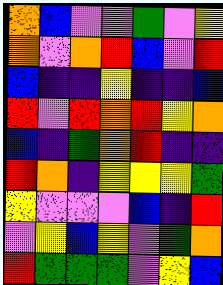[["orange", "blue", "violet", "violet", "green", "violet", "yellow"], ["orange", "violet", "orange", "red", "blue", "violet", "red"], ["blue", "indigo", "indigo", "yellow", "indigo", "indigo", "blue"], ["red", "violet", "red", "orange", "red", "yellow", "orange"], ["blue", "indigo", "green", "orange", "red", "indigo", "indigo"], ["red", "orange", "indigo", "yellow", "yellow", "yellow", "green"], ["yellow", "violet", "violet", "violet", "blue", "indigo", "red"], ["violet", "yellow", "blue", "yellow", "violet", "green", "orange"], ["red", "green", "green", "green", "violet", "yellow", "blue"]]